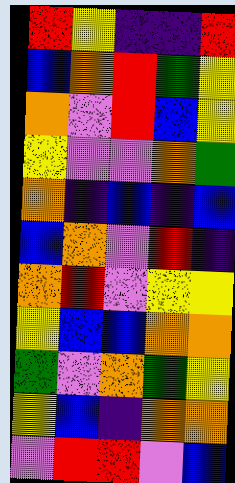[["red", "yellow", "indigo", "indigo", "red"], ["blue", "orange", "red", "green", "yellow"], ["orange", "violet", "red", "blue", "yellow"], ["yellow", "violet", "violet", "orange", "green"], ["orange", "indigo", "blue", "indigo", "blue"], ["blue", "orange", "violet", "red", "indigo"], ["orange", "red", "violet", "yellow", "yellow"], ["yellow", "blue", "blue", "orange", "orange"], ["green", "violet", "orange", "green", "yellow"], ["yellow", "blue", "indigo", "orange", "orange"], ["violet", "red", "red", "violet", "blue"]]